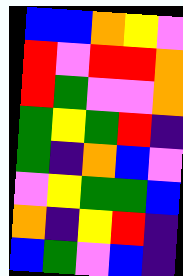[["blue", "blue", "orange", "yellow", "violet"], ["red", "violet", "red", "red", "orange"], ["red", "green", "violet", "violet", "orange"], ["green", "yellow", "green", "red", "indigo"], ["green", "indigo", "orange", "blue", "violet"], ["violet", "yellow", "green", "green", "blue"], ["orange", "indigo", "yellow", "red", "indigo"], ["blue", "green", "violet", "blue", "indigo"]]